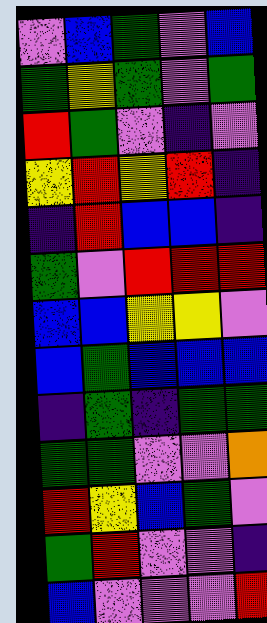[["violet", "blue", "green", "violet", "blue"], ["green", "yellow", "green", "violet", "green"], ["red", "green", "violet", "indigo", "violet"], ["yellow", "red", "yellow", "red", "indigo"], ["indigo", "red", "blue", "blue", "indigo"], ["green", "violet", "red", "red", "red"], ["blue", "blue", "yellow", "yellow", "violet"], ["blue", "green", "blue", "blue", "blue"], ["indigo", "green", "indigo", "green", "green"], ["green", "green", "violet", "violet", "orange"], ["red", "yellow", "blue", "green", "violet"], ["green", "red", "violet", "violet", "indigo"], ["blue", "violet", "violet", "violet", "red"]]